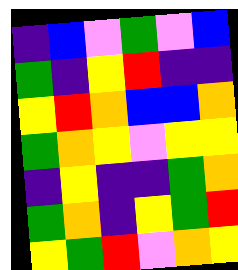[["indigo", "blue", "violet", "green", "violet", "blue"], ["green", "indigo", "yellow", "red", "indigo", "indigo"], ["yellow", "red", "orange", "blue", "blue", "orange"], ["green", "orange", "yellow", "violet", "yellow", "yellow"], ["indigo", "yellow", "indigo", "indigo", "green", "orange"], ["green", "orange", "indigo", "yellow", "green", "red"], ["yellow", "green", "red", "violet", "orange", "yellow"]]